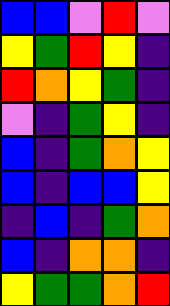[["blue", "blue", "violet", "red", "violet"], ["yellow", "green", "red", "yellow", "indigo"], ["red", "orange", "yellow", "green", "indigo"], ["violet", "indigo", "green", "yellow", "indigo"], ["blue", "indigo", "green", "orange", "yellow"], ["blue", "indigo", "blue", "blue", "yellow"], ["indigo", "blue", "indigo", "green", "orange"], ["blue", "indigo", "orange", "orange", "indigo"], ["yellow", "green", "green", "orange", "red"]]